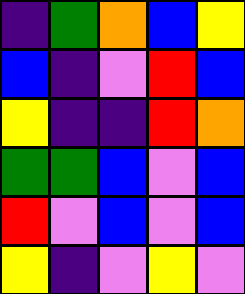[["indigo", "green", "orange", "blue", "yellow"], ["blue", "indigo", "violet", "red", "blue"], ["yellow", "indigo", "indigo", "red", "orange"], ["green", "green", "blue", "violet", "blue"], ["red", "violet", "blue", "violet", "blue"], ["yellow", "indigo", "violet", "yellow", "violet"]]